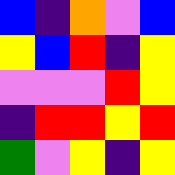[["blue", "indigo", "orange", "violet", "blue"], ["yellow", "blue", "red", "indigo", "yellow"], ["violet", "violet", "violet", "red", "yellow"], ["indigo", "red", "red", "yellow", "red"], ["green", "violet", "yellow", "indigo", "yellow"]]